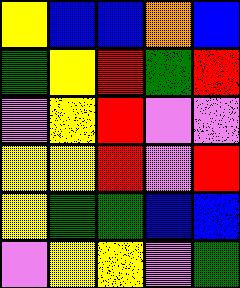[["yellow", "blue", "blue", "orange", "blue"], ["green", "yellow", "red", "green", "red"], ["violet", "yellow", "red", "violet", "violet"], ["yellow", "yellow", "red", "violet", "red"], ["yellow", "green", "green", "blue", "blue"], ["violet", "yellow", "yellow", "violet", "green"]]